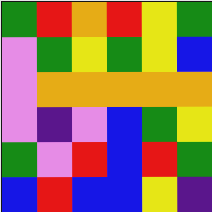[["green", "red", "orange", "red", "yellow", "green"], ["violet", "green", "yellow", "green", "yellow", "blue"], ["violet", "orange", "orange", "orange", "orange", "orange"], ["violet", "indigo", "violet", "blue", "green", "yellow"], ["green", "violet", "red", "blue", "red", "green"], ["blue", "red", "blue", "blue", "yellow", "indigo"]]